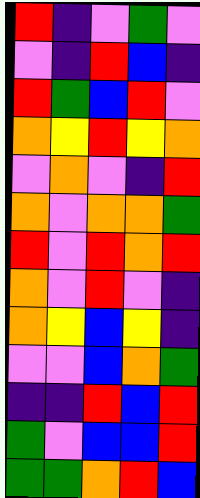[["red", "indigo", "violet", "green", "violet"], ["violet", "indigo", "red", "blue", "indigo"], ["red", "green", "blue", "red", "violet"], ["orange", "yellow", "red", "yellow", "orange"], ["violet", "orange", "violet", "indigo", "red"], ["orange", "violet", "orange", "orange", "green"], ["red", "violet", "red", "orange", "red"], ["orange", "violet", "red", "violet", "indigo"], ["orange", "yellow", "blue", "yellow", "indigo"], ["violet", "violet", "blue", "orange", "green"], ["indigo", "indigo", "red", "blue", "red"], ["green", "violet", "blue", "blue", "red"], ["green", "green", "orange", "red", "blue"]]